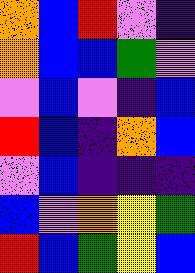[["orange", "blue", "red", "violet", "indigo"], ["orange", "blue", "blue", "green", "violet"], ["violet", "blue", "violet", "indigo", "blue"], ["red", "blue", "indigo", "orange", "blue"], ["violet", "blue", "indigo", "indigo", "indigo"], ["blue", "violet", "orange", "yellow", "green"], ["red", "blue", "green", "yellow", "blue"]]